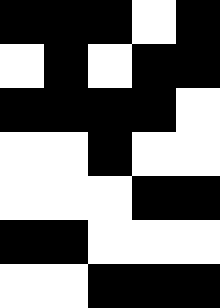[["black", "black", "black", "white", "black"], ["white", "black", "white", "black", "black"], ["black", "black", "black", "black", "white"], ["white", "white", "black", "white", "white"], ["white", "white", "white", "black", "black"], ["black", "black", "white", "white", "white"], ["white", "white", "black", "black", "black"]]